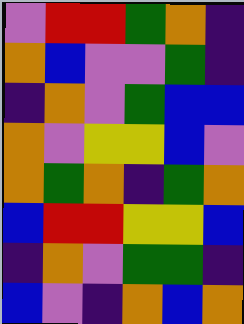[["violet", "red", "red", "green", "orange", "indigo"], ["orange", "blue", "violet", "violet", "green", "indigo"], ["indigo", "orange", "violet", "green", "blue", "blue"], ["orange", "violet", "yellow", "yellow", "blue", "violet"], ["orange", "green", "orange", "indigo", "green", "orange"], ["blue", "red", "red", "yellow", "yellow", "blue"], ["indigo", "orange", "violet", "green", "green", "indigo"], ["blue", "violet", "indigo", "orange", "blue", "orange"]]